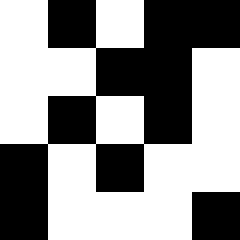[["white", "black", "white", "black", "black"], ["white", "white", "black", "black", "white"], ["white", "black", "white", "black", "white"], ["black", "white", "black", "white", "white"], ["black", "white", "white", "white", "black"]]